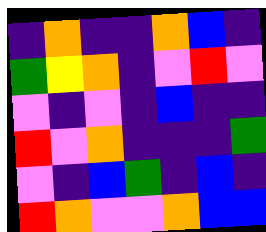[["indigo", "orange", "indigo", "indigo", "orange", "blue", "indigo"], ["green", "yellow", "orange", "indigo", "violet", "red", "violet"], ["violet", "indigo", "violet", "indigo", "blue", "indigo", "indigo"], ["red", "violet", "orange", "indigo", "indigo", "indigo", "green"], ["violet", "indigo", "blue", "green", "indigo", "blue", "indigo"], ["red", "orange", "violet", "violet", "orange", "blue", "blue"]]